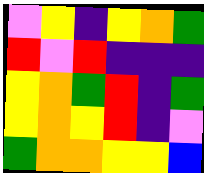[["violet", "yellow", "indigo", "yellow", "orange", "green"], ["red", "violet", "red", "indigo", "indigo", "indigo"], ["yellow", "orange", "green", "red", "indigo", "green"], ["yellow", "orange", "yellow", "red", "indigo", "violet"], ["green", "orange", "orange", "yellow", "yellow", "blue"]]